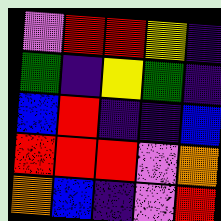[["violet", "red", "red", "yellow", "indigo"], ["green", "indigo", "yellow", "green", "indigo"], ["blue", "red", "indigo", "indigo", "blue"], ["red", "red", "red", "violet", "orange"], ["orange", "blue", "indigo", "violet", "red"]]